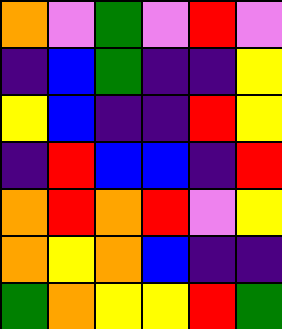[["orange", "violet", "green", "violet", "red", "violet"], ["indigo", "blue", "green", "indigo", "indigo", "yellow"], ["yellow", "blue", "indigo", "indigo", "red", "yellow"], ["indigo", "red", "blue", "blue", "indigo", "red"], ["orange", "red", "orange", "red", "violet", "yellow"], ["orange", "yellow", "orange", "blue", "indigo", "indigo"], ["green", "orange", "yellow", "yellow", "red", "green"]]